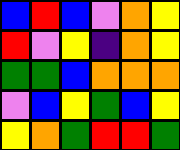[["blue", "red", "blue", "violet", "orange", "yellow"], ["red", "violet", "yellow", "indigo", "orange", "yellow"], ["green", "green", "blue", "orange", "orange", "orange"], ["violet", "blue", "yellow", "green", "blue", "yellow"], ["yellow", "orange", "green", "red", "red", "green"]]